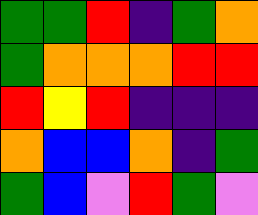[["green", "green", "red", "indigo", "green", "orange"], ["green", "orange", "orange", "orange", "red", "red"], ["red", "yellow", "red", "indigo", "indigo", "indigo"], ["orange", "blue", "blue", "orange", "indigo", "green"], ["green", "blue", "violet", "red", "green", "violet"]]